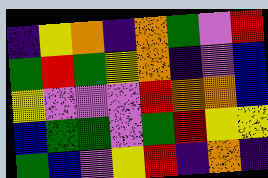[["indigo", "yellow", "orange", "indigo", "orange", "green", "violet", "red"], ["green", "red", "green", "yellow", "orange", "indigo", "violet", "blue"], ["yellow", "violet", "violet", "violet", "red", "orange", "orange", "blue"], ["blue", "green", "green", "violet", "green", "red", "yellow", "yellow"], ["green", "blue", "violet", "yellow", "red", "indigo", "orange", "indigo"]]